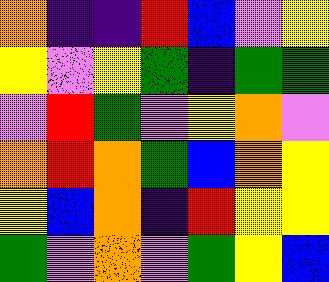[["orange", "indigo", "indigo", "red", "blue", "violet", "yellow"], ["yellow", "violet", "yellow", "green", "indigo", "green", "green"], ["violet", "red", "green", "violet", "yellow", "orange", "violet"], ["orange", "red", "orange", "green", "blue", "orange", "yellow"], ["yellow", "blue", "orange", "indigo", "red", "yellow", "yellow"], ["green", "violet", "orange", "violet", "green", "yellow", "blue"]]